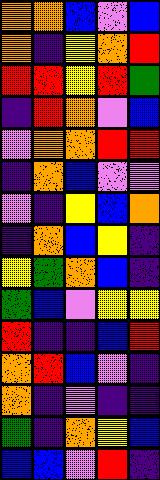[["orange", "orange", "blue", "violet", "blue"], ["orange", "indigo", "yellow", "orange", "red"], ["red", "red", "yellow", "red", "green"], ["indigo", "red", "orange", "violet", "blue"], ["violet", "orange", "orange", "red", "red"], ["indigo", "orange", "blue", "violet", "violet"], ["violet", "indigo", "yellow", "blue", "orange"], ["indigo", "orange", "blue", "yellow", "indigo"], ["yellow", "green", "orange", "blue", "indigo"], ["green", "blue", "violet", "yellow", "yellow"], ["red", "indigo", "indigo", "blue", "red"], ["orange", "red", "blue", "violet", "indigo"], ["orange", "indigo", "violet", "indigo", "indigo"], ["green", "indigo", "orange", "yellow", "blue"], ["blue", "blue", "violet", "red", "indigo"]]